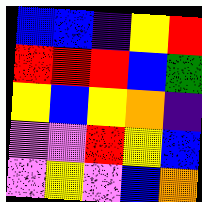[["blue", "blue", "indigo", "yellow", "red"], ["red", "red", "red", "blue", "green"], ["yellow", "blue", "yellow", "orange", "indigo"], ["violet", "violet", "red", "yellow", "blue"], ["violet", "yellow", "violet", "blue", "orange"]]